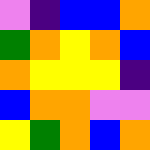[["violet", "indigo", "blue", "blue", "orange"], ["green", "orange", "yellow", "orange", "blue"], ["orange", "yellow", "yellow", "yellow", "indigo"], ["blue", "orange", "orange", "violet", "violet"], ["yellow", "green", "orange", "blue", "orange"]]